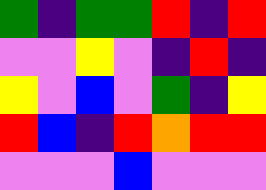[["green", "indigo", "green", "green", "red", "indigo", "red"], ["violet", "violet", "yellow", "violet", "indigo", "red", "indigo"], ["yellow", "violet", "blue", "violet", "green", "indigo", "yellow"], ["red", "blue", "indigo", "red", "orange", "red", "red"], ["violet", "violet", "violet", "blue", "violet", "violet", "violet"]]